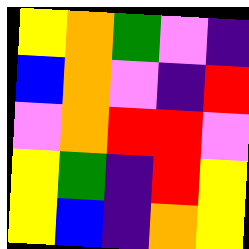[["yellow", "orange", "green", "violet", "indigo"], ["blue", "orange", "violet", "indigo", "red"], ["violet", "orange", "red", "red", "violet"], ["yellow", "green", "indigo", "red", "yellow"], ["yellow", "blue", "indigo", "orange", "yellow"]]